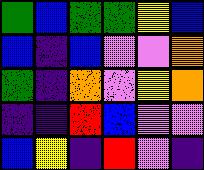[["green", "blue", "green", "green", "yellow", "blue"], ["blue", "indigo", "blue", "violet", "violet", "orange"], ["green", "indigo", "orange", "violet", "yellow", "orange"], ["indigo", "indigo", "red", "blue", "violet", "violet"], ["blue", "yellow", "indigo", "red", "violet", "indigo"]]